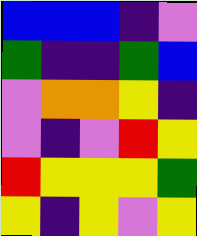[["blue", "blue", "blue", "indigo", "violet"], ["green", "indigo", "indigo", "green", "blue"], ["violet", "orange", "orange", "yellow", "indigo"], ["violet", "indigo", "violet", "red", "yellow"], ["red", "yellow", "yellow", "yellow", "green"], ["yellow", "indigo", "yellow", "violet", "yellow"]]